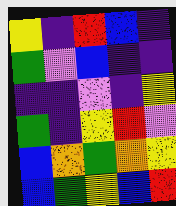[["yellow", "indigo", "red", "blue", "indigo"], ["green", "violet", "blue", "indigo", "indigo"], ["indigo", "indigo", "violet", "indigo", "yellow"], ["green", "indigo", "yellow", "red", "violet"], ["blue", "orange", "green", "orange", "yellow"], ["blue", "green", "yellow", "blue", "red"]]